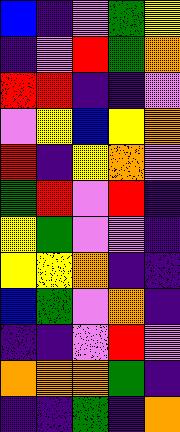[["blue", "indigo", "violet", "green", "yellow"], ["indigo", "violet", "red", "green", "orange"], ["red", "red", "indigo", "indigo", "violet"], ["violet", "yellow", "blue", "yellow", "orange"], ["red", "indigo", "yellow", "orange", "violet"], ["green", "red", "violet", "red", "indigo"], ["yellow", "green", "violet", "violet", "indigo"], ["yellow", "yellow", "orange", "indigo", "indigo"], ["blue", "green", "violet", "orange", "indigo"], ["indigo", "indigo", "violet", "red", "violet"], ["orange", "orange", "orange", "green", "indigo"], ["indigo", "indigo", "green", "indigo", "orange"]]